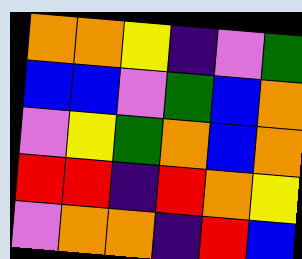[["orange", "orange", "yellow", "indigo", "violet", "green"], ["blue", "blue", "violet", "green", "blue", "orange"], ["violet", "yellow", "green", "orange", "blue", "orange"], ["red", "red", "indigo", "red", "orange", "yellow"], ["violet", "orange", "orange", "indigo", "red", "blue"]]